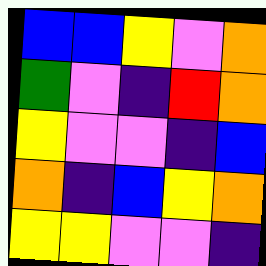[["blue", "blue", "yellow", "violet", "orange"], ["green", "violet", "indigo", "red", "orange"], ["yellow", "violet", "violet", "indigo", "blue"], ["orange", "indigo", "blue", "yellow", "orange"], ["yellow", "yellow", "violet", "violet", "indigo"]]